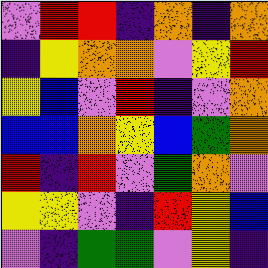[["violet", "red", "red", "indigo", "orange", "indigo", "orange"], ["indigo", "yellow", "orange", "orange", "violet", "yellow", "red"], ["yellow", "blue", "violet", "red", "indigo", "violet", "orange"], ["blue", "blue", "orange", "yellow", "blue", "green", "orange"], ["red", "indigo", "red", "violet", "green", "orange", "violet"], ["yellow", "yellow", "violet", "indigo", "red", "yellow", "blue"], ["violet", "indigo", "green", "green", "violet", "yellow", "indigo"]]